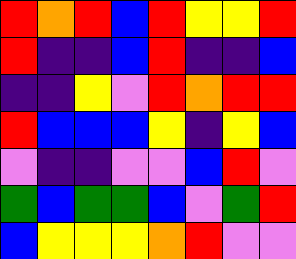[["red", "orange", "red", "blue", "red", "yellow", "yellow", "red"], ["red", "indigo", "indigo", "blue", "red", "indigo", "indigo", "blue"], ["indigo", "indigo", "yellow", "violet", "red", "orange", "red", "red"], ["red", "blue", "blue", "blue", "yellow", "indigo", "yellow", "blue"], ["violet", "indigo", "indigo", "violet", "violet", "blue", "red", "violet"], ["green", "blue", "green", "green", "blue", "violet", "green", "red"], ["blue", "yellow", "yellow", "yellow", "orange", "red", "violet", "violet"]]